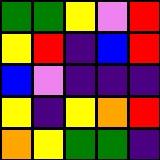[["green", "green", "yellow", "violet", "red"], ["yellow", "red", "indigo", "blue", "red"], ["blue", "violet", "indigo", "indigo", "indigo"], ["yellow", "indigo", "yellow", "orange", "red"], ["orange", "yellow", "green", "green", "indigo"]]